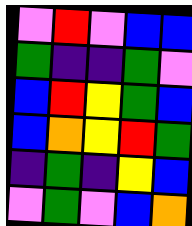[["violet", "red", "violet", "blue", "blue"], ["green", "indigo", "indigo", "green", "violet"], ["blue", "red", "yellow", "green", "blue"], ["blue", "orange", "yellow", "red", "green"], ["indigo", "green", "indigo", "yellow", "blue"], ["violet", "green", "violet", "blue", "orange"]]